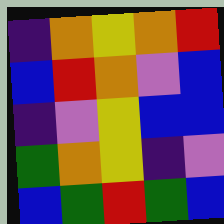[["indigo", "orange", "yellow", "orange", "red"], ["blue", "red", "orange", "violet", "blue"], ["indigo", "violet", "yellow", "blue", "blue"], ["green", "orange", "yellow", "indigo", "violet"], ["blue", "green", "red", "green", "blue"]]